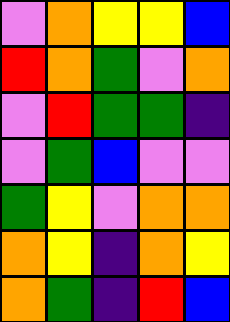[["violet", "orange", "yellow", "yellow", "blue"], ["red", "orange", "green", "violet", "orange"], ["violet", "red", "green", "green", "indigo"], ["violet", "green", "blue", "violet", "violet"], ["green", "yellow", "violet", "orange", "orange"], ["orange", "yellow", "indigo", "orange", "yellow"], ["orange", "green", "indigo", "red", "blue"]]